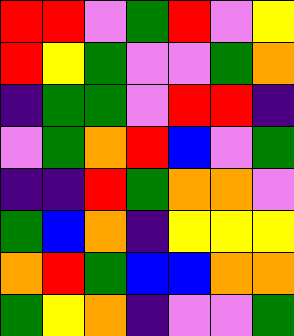[["red", "red", "violet", "green", "red", "violet", "yellow"], ["red", "yellow", "green", "violet", "violet", "green", "orange"], ["indigo", "green", "green", "violet", "red", "red", "indigo"], ["violet", "green", "orange", "red", "blue", "violet", "green"], ["indigo", "indigo", "red", "green", "orange", "orange", "violet"], ["green", "blue", "orange", "indigo", "yellow", "yellow", "yellow"], ["orange", "red", "green", "blue", "blue", "orange", "orange"], ["green", "yellow", "orange", "indigo", "violet", "violet", "green"]]